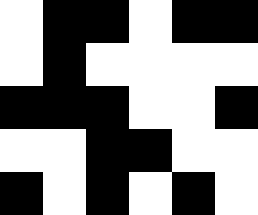[["white", "black", "black", "white", "black", "black"], ["white", "black", "white", "white", "white", "white"], ["black", "black", "black", "white", "white", "black"], ["white", "white", "black", "black", "white", "white"], ["black", "white", "black", "white", "black", "white"]]